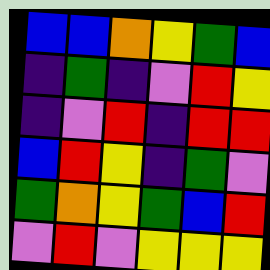[["blue", "blue", "orange", "yellow", "green", "blue"], ["indigo", "green", "indigo", "violet", "red", "yellow"], ["indigo", "violet", "red", "indigo", "red", "red"], ["blue", "red", "yellow", "indigo", "green", "violet"], ["green", "orange", "yellow", "green", "blue", "red"], ["violet", "red", "violet", "yellow", "yellow", "yellow"]]